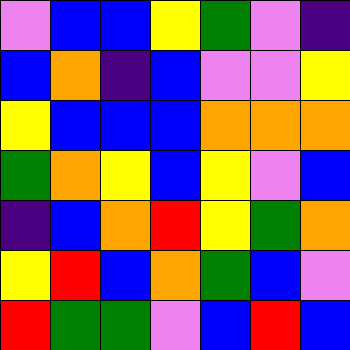[["violet", "blue", "blue", "yellow", "green", "violet", "indigo"], ["blue", "orange", "indigo", "blue", "violet", "violet", "yellow"], ["yellow", "blue", "blue", "blue", "orange", "orange", "orange"], ["green", "orange", "yellow", "blue", "yellow", "violet", "blue"], ["indigo", "blue", "orange", "red", "yellow", "green", "orange"], ["yellow", "red", "blue", "orange", "green", "blue", "violet"], ["red", "green", "green", "violet", "blue", "red", "blue"]]